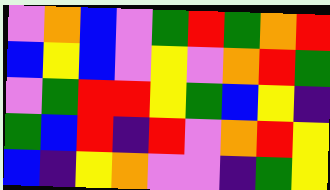[["violet", "orange", "blue", "violet", "green", "red", "green", "orange", "red"], ["blue", "yellow", "blue", "violet", "yellow", "violet", "orange", "red", "green"], ["violet", "green", "red", "red", "yellow", "green", "blue", "yellow", "indigo"], ["green", "blue", "red", "indigo", "red", "violet", "orange", "red", "yellow"], ["blue", "indigo", "yellow", "orange", "violet", "violet", "indigo", "green", "yellow"]]